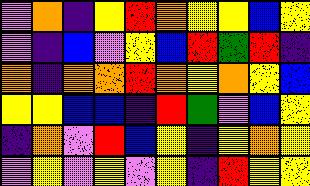[["violet", "orange", "indigo", "yellow", "red", "orange", "yellow", "yellow", "blue", "yellow"], ["violet", "indigo", "blue", "violet", "yellow", "blue", "red", "green", "red", "indigo"], ["orange", "indigo", "orange", "orange", "red", "orange", "yellow", "orange", "yellow", "blue"], ["yellow", "yellow", "blue", "blue", "indigo", "red", "green", "violet", "blue", "yellow"], ["indigo", "orange", "violet", "red", "blue", "yellow", "indigo", "yellow", "orange", "yellow"], ["violet", "yellow", "violet", "yellow", "violet", "yellow", "indigo", "red", "yellow", "yellow"]]